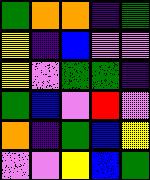[["green", "orange", "orange", "indigo", "green"], ["yellow", "indigo", "blue", "violet", "violet"], ["yellow", "violet", "green", "green", "indigo"], ["green", "blue", "violet", "red", "violet"], ["orange", "indigo", "green", "blue", "yellow"], ["violet", "violet", "yellow", "blue", "green"]]